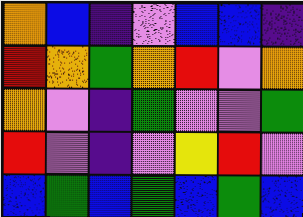[["orange", "blue", "indigo", "violet", "blue", "blue", "indigo"], ["red", "orange", "green", "orange", "red", "violet", "orange"], ["orange", "violet", "indigo", "green", "violet", "violet", "green"], ["red", "violet", "indigo", "violet", "yellow", "red", "violet"], ["blue", "green", "blue", "green", "blue", "green", "blue"]]